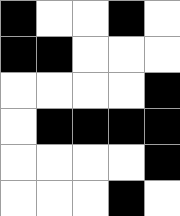[["black", "white", "white", "black", "white"], ["black", "black", "white", "white", "white"], ["white", "white", "white", "white", "black"], ["white", "black", "black", "black", "black"], ["white", "white", "white", "white", "black"], ["white", "white", "white", "black", "white"]]